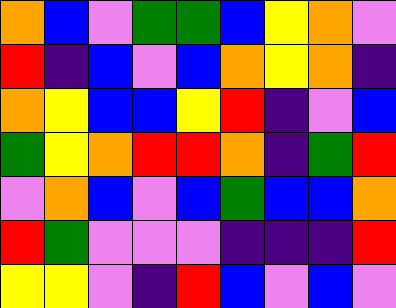[["orange", "blue", "violet", "green", "green", "blue", "yellow", "orange", "violet"], ["red", "indigo", "blue", "violet", "blue", "orange", "yellow", "orange", "indigo"], ["orange", "yellow", "blue", "blue", "yellow", "red", "indigo", "violet", "blue"], ["green", "yellow", "orange", "red", "red", "orange", "indigo", "green", "red"], ["violet", "orange", "blue", "violet", "blue", "green", "blue", "blue", "orange"], ["red", "green", "violet", "violet", "violet", "indigo", "indigo", "indigo", "red"], ["yellow", "yellow", "violet", "indigo", "red", "blue", "violet", "blue", "violet"]]